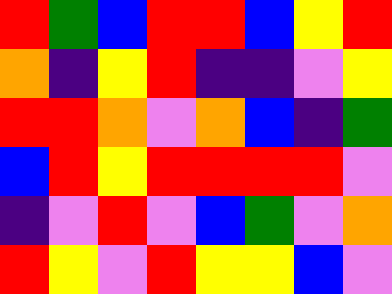[["red", "green", "blue", "red", "red", "blue", "yellow", "red"], ["orange", "indigo", "yellow", "red", "indigo", "indigo", "violet", "yellow"], ["red", "red", "orange", "violet", "orange", "blue", "indigo", "green"], ["blue", "red", "yellow", "red", "red", "red", "red", "violet"], ["indigo", "violet", "red", "violet", "blue", "green", "violet", "orange"], ["red", "yellow", "violet", "red", "yellow", "yellow", "blue", "violet"]]